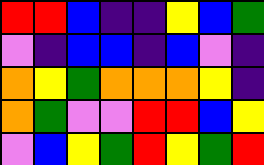[["red", "red", "blue", "indigo", "indigo", "yellow", "blue", "green"], ["violet", "indigo", "blue", "blue", "indigo", "blue", "violet", "indigo"], ["orange", "yellow", "green", "orange", "orange", "orange", "yellow", "indigo"], ["orange", "green", "violet", "violet", "red", "red", "blue", "yellow"], ["violet", "blue", "yellow", "green", "red", "yellow", "green", "red"]]